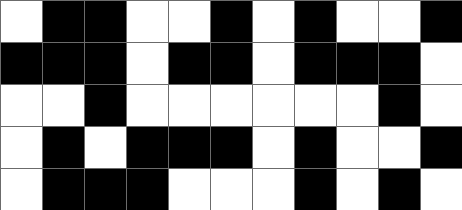[["white", "black", "black", "white", "white", "black", "white", "black", "white", "white", "black"], ["black", "black", "black", "white", "black", "black", "white", "black", "black", "black", "white"], ["white", "white", "black", "white", "white", "white", "white", "white", "white", "black", "white"], ["white", "black", "white", "black", "black", "black", "white", "black", "white", "white", "black"], ["white", "black", "black", "black", "white", "white", "white", "black", "white", "black", "white"]]